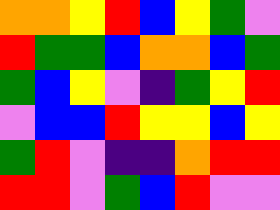[["orange", "orange", "yellow", "red", "blue", "yellow", "green", "violet"], ["red", "green", "green", "blue", "orange", "orange", "blue", "green"], ["green", "blue", "yellow", "violet", "indigo", "green", "yellow", "red"], ["violet", "blue", "blue", "red", "yellow", "yellow", "blue", "yellow"], ["green", "red", "violet", "indigo", "indigo", "orange", "red", "red"], ["red", "red", "violet", "green", "blue", "red", "violet", "violet"]]